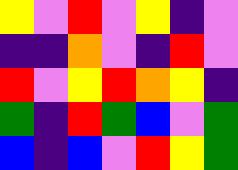[["yellow", "violet", "red", "violet", "yellow", "indigo", "violet"], ["indigo", "indigo", "orange", "violet", "indigo", "red", "violet"], ["red", "violet", "yellow", "red", "orange", "yellow", "indigo"], ["green", "indigo", "red", "green", "blue", "violet", "green"], ["blue", "indigo", "blue", "violet", "red", "yellow", "green"]]